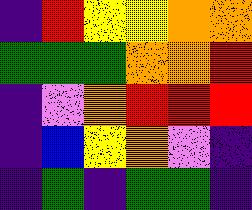[["indigo", "red", "yellow", "yellow", "orange", "orange"], ["green", "green", "green", "orange", "orange", "red"], ["indigo", "violet", "orange", "red", "red", "red"], ["indigo", "blue", "yellow", "orange", "violet", "indigo"], ["indigo", "green", "indigo", "green", "green", "indigo"]]